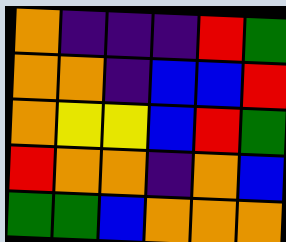[["orange", "indigo", "indigo", "indigo", "red", "green"], ["orange", "orange", "indigo", "blue", "blue", "red"], ["orange", "yellow", "yellow", "blue", "red", "green"], ["red", "orange", "orange", "indigo", "orange", "blue"], ["green", "green", "blue", "orange", "orange", "orange"]]